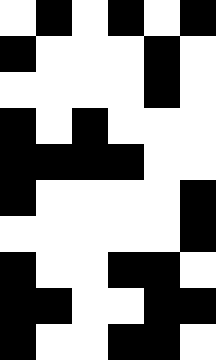[["white", "black", "white", "black", "white", "black"], ["black", "white", "white", "white", "black", "white"], ["white", "white", "white", "white", "black", "white"], ["black", "white", "black", "white", "white", "white"], ["black", "black", "black", "black", "white", "white"], ["black", "white", "white", "white", "white", "black"], ["white", "white", "white", "white", "white", "black"], ["black", "white", "white", "black", "black", "white"], ["black", "black", "white", "white", "black", "black"], ["black", "white", "white", "black", "black", "white"]]